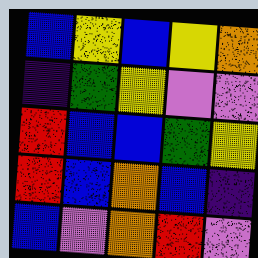[["blue", "yellow", "blue", "yellow", "orange"], ["indigo", "green", "yellow", "violet", "violet"], ["red", "blue", "blue", "green", "yellow"], ["red", "blue", "orange", "blue", "indigo"], ["blue", "violet", "orange", "red", "violet"]]